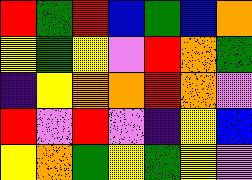[["red", "green", "red", "blue", "green", "blue", "orange"], ["yellow", "green", "yellow", "violet", "red", "orange", "green"], ["indigo", "yellow", "orange", "orange", "red", "orange", "violet"], ["red", "violet", "red", "violet", "indigo", "yellow", "blue"], ["yellow", "orange", "green", "yellow", "green", "yellow", "violet"]]